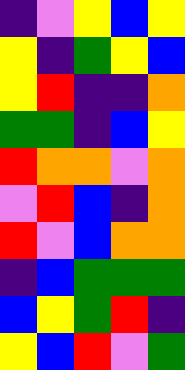[["indigo", "violet", "yellow", "blue", "yellow"], ["yellow", "indigo", "green", "yellow", "blue"], ["yellow", "red", "indigo", "indigo", "orange"], ["green", "green", "indigo", "blue", "yellow"], ["red", "orange", "orange", "violet", "orange"], ["violet", "red", "blue", "indigo", "orange"], ["red", "violet", "blue", "orange", "orange"], ["indigo", "blue", "green", "green", "green"], ["blue", "yellow", "green", "red", "indigo"], ["yellow", "blue", "red", "violet", "green"]]